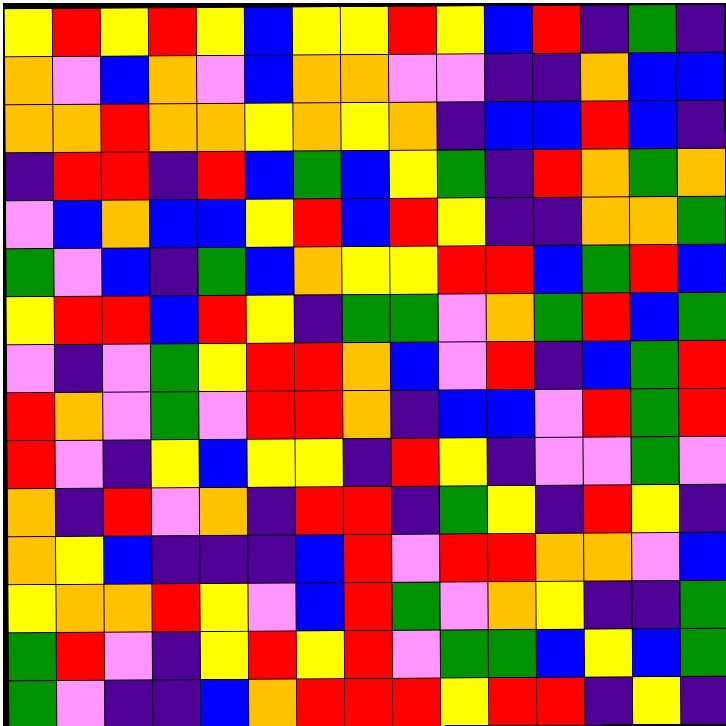[["yellow", "red", "yellow", "red", "yellow", "blue", "yellow", "yellow", "red", "yellow", "blue", "red", "indigo", "green", "indigo"], ["orange", "violet", "blue", "orange", "violet", "blue", "orange", "orange", "violet", "violet", "indigo", "indigo", "orange", "blue", "blue"], ["orange", "orange", "red", "orange", "orange", "yellow", "orange", "yellow", "orange", "indigo", "blue", "blue", "red", "blue", "indigo"], ["indigo", "red", "red", "indigo", "red", "blue", "green", "blue", "yellow", "green", "indigo", "red", "orange", "green", "orange"], ["violet", "blue", "orange", "blue", "blue", "yellow", "red", "blue", "red", "yellow", "indigo", "indigo", "orange", "orange", "green"], ["green", "violet", "blue", "indigo", "green", "blue", "orange", "yellow", "yellow", "red", "red", "blue", "green", "red", "blue"], ["yellow", "red", "red", "blue", "red", "yellow", "indigo", "green", "green", "violet", "orange", "green", "red", "blue", "green"], ["violet", "indigo", "violet", "green", "yellow", "red", "red", "orange", "blue", "violet", "red", "indigo", "blue", "green", "red"], ["red", "orange", "violet", "green", "violet", "red", "red", "orange", "indigo", "blue", "blue", "violet", "red", "green", "red"], ["red", "violet", "indigo", "yellow", "blue", "yellow", "yellow", "indigo", "red", "yellow", "indigo", "violet", "violet", "green", "violet"], ["orange", "indigo", "red", "violet", "orange", "indigo", "red", "red", "indigo", "green", "yellow", "indigo", "red", "yellow", "indigo"], ["orange", "yellow", "blue", "indigo", "indigo", "indigo", "blue", "red", "violet", "red", "red", "orange", "orange", "violet", "blue"], ["yellow", "orange", "orange", "red", "yellow", "violet", "blue", "red", "green", "violet", "orange", "yellow", "indigo", "indigo", "green"], ["green", "red", "violet", "indigo", "yellow", "red", "yellow", "red", "violet", "green", "green", "blue", "yellow", "blue", "green"], ["green", "violet", "indigo", "indigo", "blue", "orange", "red", "red", "red", "yellow", "red", "red", "indigo", "yellow", "indigo"]]